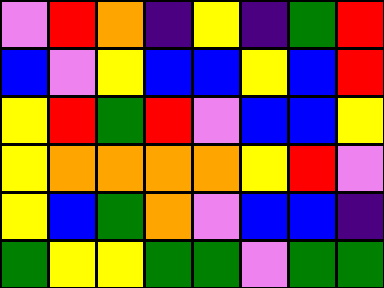[["violet", "red", "orange", "indigo", "yellow", "indigo", "green", "red"], ["blue", "violet", "yellow", "blue", "blue", "yellow", "blue", "red"], ["yellow", "red", "green", "red", "violet", "blue", "blue", "yellow"], ["yellow", "orange", "orange", "orange", "orange", "yellow", "red", "violet"], ["yellow", "blue", "green", "orange", "violet", "blue", "blue", "indigo"], ["green", "yellow", "yellow", "green", "green", "violet", "green", "green"]]